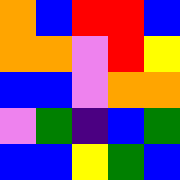[["orange", "blue", "red", "red", "blue"], ["orange", "orange", "violet", "red", "yellow"], ["blue", "blue", "violet", "orange", "orange"], ["violet", "green", "indigo", "blue", "green"], ["blue", "blue", "yellow", "green", "blue"]]